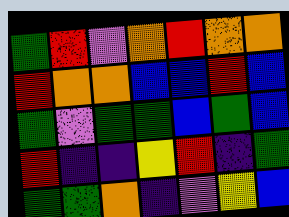[["green", "red", "violet", "orange", "red", "orange", "orange"], ["red", "orange", "orange", "blue", "blue", "red", "blue"], ["green", "violet", "green", "green", "blue", "green", "blue"], ["red", "indigo", "indigo", "yellow", "red", "indigo", "green"], ["green", "green", "orange", "indigo", "violet", "yellow", "blue"]]